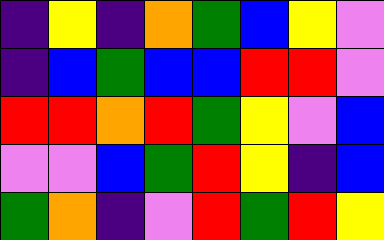[["indigo", "yellow", "indigo", "orange", "green", "blue", "yellow", "violet"], ["indigo", "blue", "green", "blue", "blue", "red", "red", "violet"], ["red", "red", "orange", "red", "green", "yellow", "violet", "blue"], ["violet", "violet", "blue", "green", "red", "yellow", "indigo", "blue"], ["green", "orange", "indigo", "violet", "red", "green", "red", "yellow"]]